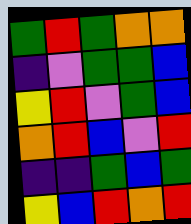[["green", "red", "green", "orange", "orange"], ["indigo", "violet", "green", "green", "blue"], ["yellow", "red", "violet", "green", "blue"], ["orange", "red", "blue", "violet", "red"], ["indigo", "indigo", "green", "blue", "green"], ["yellow", "blue", "red", "orange", "red"]]